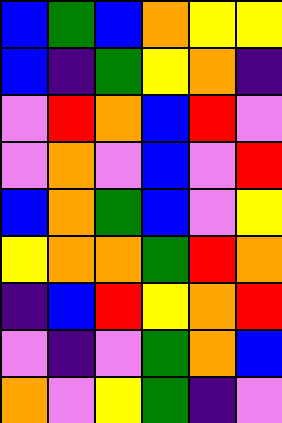[["blue", "green", "blue", "orange", "yellow", "yellow"], ["blue", "indigo", "green", "yellow", "orange", "indigo"], ["violet", "red", "orange", "blue", "red", "violet"], ["violet", "orange", "violet", "blue", "violet", "red"], ["blue", "orange", "green", "blue", "violet", "yellow"], ["yellow", "orange", "orange", "green", "red", "orange"], ["indigo", "blue", "red", "yellow", "orange", "red"], ["violet", "indigo", "violet", "green", "orange", "blue"], ["orange", "violet", "yellow", "green", "indigo", "violet"]]